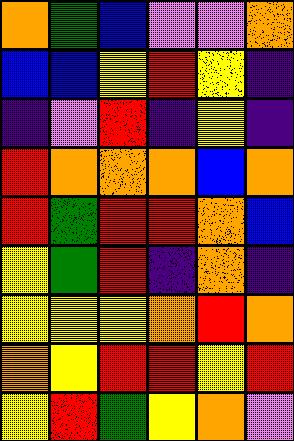[["orange", "green", "blue", "violet", "violet", "orange"], ["blue", "blue", "yellow", "red", "yellow", "indigo"], ["indigo", "violet", "red", "indigo", "yellow", "indigo"], ["red", "orange", "orange", "orange", "blue", "orange"], ["red", "green", "red", "red", "orange", "blue"], ["yellow", "green", "red", "indigo", "orange", "indigo"], ["yellow", "yellow", "yellow", "orange", "red", "orange"], ["orange", "yellow", "red", "red", "yellow", "red"], ["yellow", "red", "green", "yellow", "orange", "violet"]]